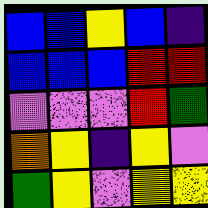[["blue", "blue", "yellow", "blue", "indigo"], ["blue", "blue", "blue", "red", "red"], ["violet", "violet", "violet", "red", "green"], ["orange", "yellow", "indigo", "yellow", "violet"], ["green", "yellow", "violet", "yellow", "yellow"]]